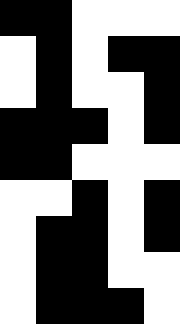[["black", "black", "white", "white", "white"], ["white", "black", "white", "black", "black"], ["white", "black", "white", "white", "black"], ["black", "black", "black", "white", "black"], ["black", "black", "white", "white", "white"], ["white", "white", "black", "white", "black"], ["white", "black", "black", "white", "black"], ["white", "black", "black", "white", "white"], ["white", "black", "black", "black", "white"]]